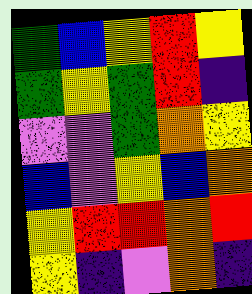[["green", "blue", "yellow", "red", "yellow"], ["green", "yellow", "green", "red", "indigo"], ["violet", "violet", "green", "orange", "yellow"], ["blue", "violet", "yellow", "blue", "orange"], ["yellow", "red", "red", "orange", "red"], ["yellow", "indigo", "violet", "orange", "indigo"]]